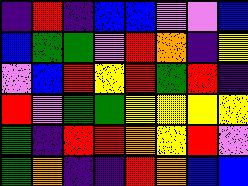[["indigo", "red", "indigo", "blue", "blue", "violet", "violet", "blue"], ["blue", "green", "green", "violet", "red", "orange", "indigo", "yellow"], ["violet", "blue", "red", "yellow", "red", "green", "red", "indigo"], ["red", "violet", "green", "green", "yellow", "yellow", "yellow", "yellow"], ["green", "indigo", "red", "red", "orange", "yellow", "red", "violet"], ["green", "orange", "indigo", "indigo", "red", "orange", "blue", "blue"]]